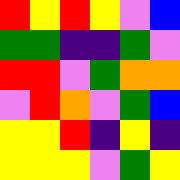[["red", "yellow", "red", "yellow", "violet", "blue"], ["green", "green", "indigo", "indigo", "green", "violet"], ["red", "red", "violet", "green", "orange", "orange"], ["violet", "red", "orange", "violet", "green", "blue"], ["yellow", "yellow", "red", "indigo", "yellow", "indigo"], ["yellow", "yellow", "yellow", "violet", "green", "yellow"]]